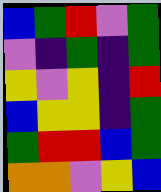[["blue", "green", "red", "violet", "green"], ["violet", "indigo", "green", "indigo", "green"], ["yellow", "violet", "yellow", "indigo", "red"], ["blue", "yellow", "yellow", "indigo", "green"], ["green", "red", "red", "blue", "green"], ["orange", "orange", "violet", "yellow", "blue"]]